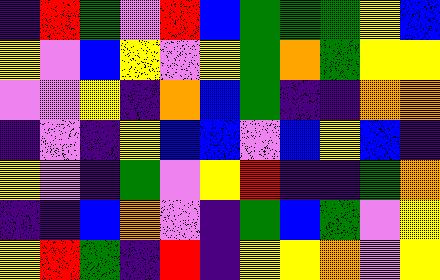[["indigo", "red", "green", "violet", "red", "blue", "green", "green", "green", "yellow", "blue"], ["yellow", "violet", "blue", "yellow", "violet", "yellow", "green", "orange", "green", "yellow", "yellow"], ["violet", "violet", "yellow", "indigo", "orange", "blue", "green", "indigo", "indigo", "orange", "orange"], ["indigo", "violet", "indigo", "yellow", "blue", "blue", "violet", "blue", "yellow", "blue", "indigo"], ["yellow", "violet", "indigo", "green", "violet", "yellow", "red", "indigo", "indigo", "green", "orange"], ["indigo", "indigo", "blue", "orange", "violet", "indigo", "green", "blue", "green", "violet", "yellow"], ["yellow", "red", "green", "indigo", "red", "indigo", "yellow", "yellow", "orange", "violet", "yellow"]]